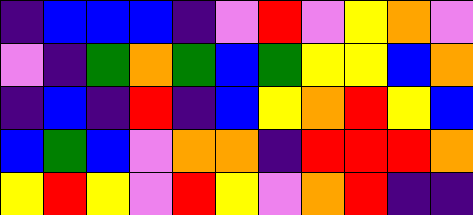[["indigo", "blue", "blue", "blue", "indigo", "violet", "red", "violet", "yellow", "orange", "violet"], ["violet", "indigo", "green", "orange", "green", "blue", "green", "yellow", "yellow", "blue", "orange"], ["indigo", "blue", "indigo", "red", "indigo", "blue", "yellow", "orange", "red", "yellow", "blue"], ["blue", "green", "blue", "violet", "orange", "orange", "indigo", "red", "red", "red", "orange"], ["yellow", "red", "yellow", "violet", "red", "yellow", "violet", "orange", "red", "indigo", "indigo"]]